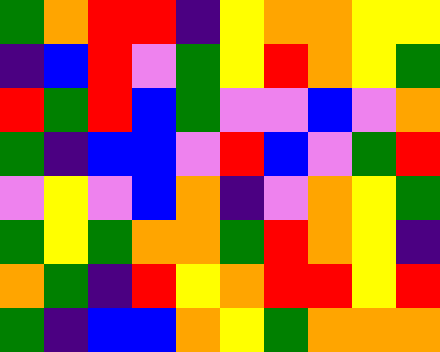[["green", "orange", "red", "red", "indigo", "yellow", "orange", "orange", "yellow", "yellow"], ["indigo", "blue", "red", "violet", "green", "yellow", "red", "orange", "yellow", "green"], ["red", "green", "red", "blue", "green", "violet", "violet", "blue", "violet", "orange"], ["green", "indigo", "blue", "blue", "violet", "red", "blue", "violet", "green", "red"], ["violet", "yellow", "violet", "blue", "orange", "indigo", "violet", "orange", "yellow", "green"], ["green", "yellow", "green", "orange", "orange", "green", "red", "orange", "yellow", "indigo"], ["orange", "green", "indigo", "red", "yellow", "orange", "red", "red", "yellow", "red"], ["green", "indigo", "blue", "blue", "orange", "yellow", "green", "orange", "orange", "orange"]]